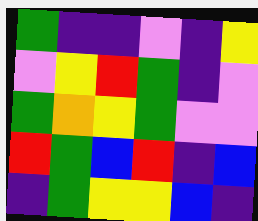[["green", "indigo", "indigo", "violet", "indigo", "yellow"], ["violet", "yellow", "red", "green", "indigo", "violet"], ["green", "orange", "yellow", "green", "violet", "violet"], ["red", "green", "blue", "red", "indigo", "blue"], ["indigo", "green", "yellow", "yellow", "blue", "indigo"]]